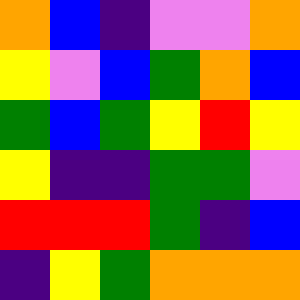[["orange", "blue", "indigo", "violet", "violet", "orange"], ["yellow", "violet", "blue", "green", "orange", "blue"], ["green", "blue", "green", "yellow", "red", "yellow"], ["yellow", "indigo", "indigo", "green", "green", "violet"], ["red", "red", "red", "green", "indigo", "blue"], ["indigo", "yellow", "green", "orange", "orange", "orange"]]